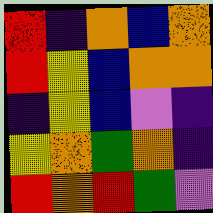[["red", "indigo", "orange", "blue", "orange"], ["red", "yellow", "blue", "orange", "orange"], ["indigo", "yellow", "blue", "violet", "indigo"], ["yellow", "orange", "green", "orange", "indigo"], ["red", "orange", "red", "green", "violet"]]